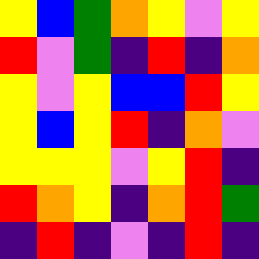[["yellow", "blue", "green", "orange", "yellow", "violet", "yellow"], ["red", "violet", "green", "indigo", "red", "indigo", "orange"], ["yellow", "violet", "yellow", "blue", "blue", "red", "yellow"], ["yellow", "blue", "yellow", "red", "indigo", "orange", "violet"], ["yellow", "yellow", "yellow", "violet", "yellow", "red", "indigo"], ["red", "orange", "yellow", "indigo", "orange", "red", "green"], ["indigo", "red", "indigo", "violet", "indigo", "red", "indigo"]]